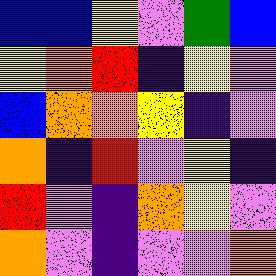[["blue", "blue", "yellow", "violet", "green", "blue"], ["yellow", "orange", "red", "indigo", "yellow", "violet"], ["blue", "orange", "orange", "yellow", "indigo", "violet"], ["orange", "indigo", "red", "violet", "yellow", "indigo"], ["red", "violet", "indigo", "orange", "yellow", "violet"], ["orange", "violet", "indigo", "violet", "violet", "orange"]]